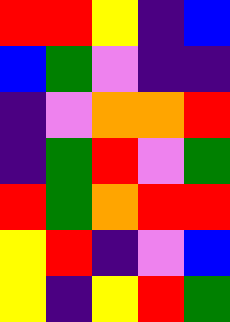[["red", "red", "yellow", "indigo", "blue"], ["blue", "green", "violet", "indigo", "indigo"], ["indigo", "violet", "orange", "orange", "red"], ["indigo", "green", "red", "violet", "green"], ["red", "green", "orange", "red", "red"], ["yellow", "red", "indigo", "violet", "blue"], ["yellow", "indigo", "yellow", "red", "green"]]